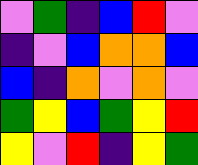[["violet", "green", "indigo", "blue", "red", "violet"], ["indigo", "violet", "blue", "orange", "orange", "blue"], ["blue", "indigo", "orange", "violet", "orange", "violet"], ["green", "yellow", "blue", "green", "yellow", "red"], ["yellow", "violet", "red", "indigo", "yellow", "green"]]